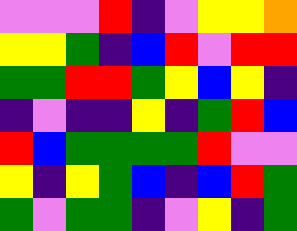[["violet", "violet", "violet", "red", "indigo", "violet", "yellow", "yellow", "orange"], ["yellow", "yellow", "green", "indigo", "blue", "red", "violet", "red", "red"], ["green", "green", "red", "red", "green", "yellow", "blue", "yellow", "indigo"], ["indigo", "violet", "indigo", "indigo", "yellow", "indigo", "green", "red", "blue"], ["red", "blue", "green", "green", "green", "green", "red", "violet", "violet"], ["yellow", "indigo", "yellow", "green", "blue", "indigo", "blue", "red", "green"], ["green", "violet", "green", "green", "indigo", "violet", "yellow", "indigo", "green"]]